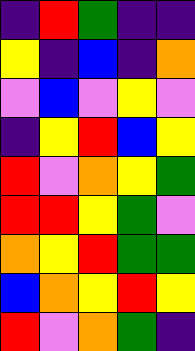[["indigo", "red", "green", "indigo", "indigo"], ["yellow", "indigo", "blue", "indigo", "orange"], ["violet", "blue", "violet", "yellow", "violet"], ["indigo", "yellow", "red", "blue", "yellow"], ["red", "violet", "orange", "yellow", "green"], ["red", "red", "yellow", "green", "violet"], ["orange", "yellow", "red", "green", "green"], ["blue", "orange", "yellow", "red", "yellow"], ["red", "violet", "orange", "green", "indigo"]]